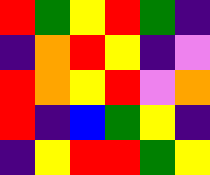[["red", "green", "yellow", "red", "green", "indigo"], ["indigo", "orange", "red", "yellow", "indigo", "violet"], ["red", "orange", "yellow", "red", "violet", "orange"], ["red", "indigo", "blue", "green", "yellow", "indigo"], ["indigo", "yellow", "red", "red", "green", "yellow"]]